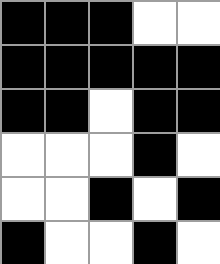[["black", "black", "black", "white", "white"], ["black", "black", "black", "black", "black"], ["black", "black", "white", "black", "black"], ["white", "white", "white", "black", "white"], ["white", "white", "black", "white", "black"], ["black", "white", "white", "black", "white"]]